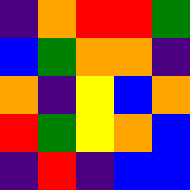[["indigo", "orange", "red", "red", "green"], ["blue", "green", "orange", "orange", "indigo"], ["orange", "indigo", "yellow", "blue", "orange"], ["red", "green", "yellow", "orange", "blue"], ["indigo", "red", "indigo", "blue", "blue"]]